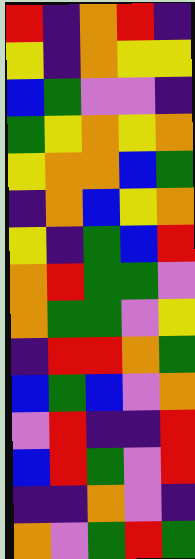[["red", "indigo", "orange", "red", "indigo"], ["yellow", "indigo", "orange", "yellow", "yellow"], ["blue", "green", "violet", "violet", "indigo"], ["green", "yellow", "orange", "yellow", "orange"], ["yellow", "orange", "orange", "blue", "green"], ["indigo", "orange", "blue", "yellow", "orange"], ["yellow", "indigo", "green", "blue", "red"], ["orange", "red", "green", "green", "violet"], ["orange", "green", "green", "violet", "yellow"], ["indigo", "red", "red", "orange", "green"], ["blue", "green", "blue", "violet", "orange"], ["violet", "red", "indigo", "indigo", "red"], ["blue", "red", "green", "violet", "red"], ["indigo", "indigo", "orange", "violet", "indigo"], ["orange", "violet", "green", "red", "green"]]